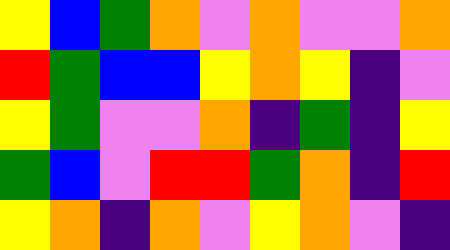[["yellow", "blue", "green", "orange", "violet", "orange", "violet", "violet", "orange"], ["red", "green", "blue", "blue", "yellow", "orange", "yellow", "indigo", "violet"], ["yellow", "green", "violet", "violet", "orange", "indigo", "green", "indigo", "yellow"], ["green", "blue", "violet", "red", "red", "green", "orange", "indigo", "red"], ["yellow", "orange", "indigo", "orange", "violet", "yellow", "orange", "violet", "indigo"]]